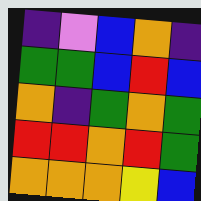[["indigo", "violet", "blue", "orange", "indigo"], ["green", "green", "blue", "red", "blue"], ["orange", "indigo", "green", "orange", "green"], ["red", "red", "orange", "red", "green"], ["orange", "orange", "orange", "yellow", "blue"]]